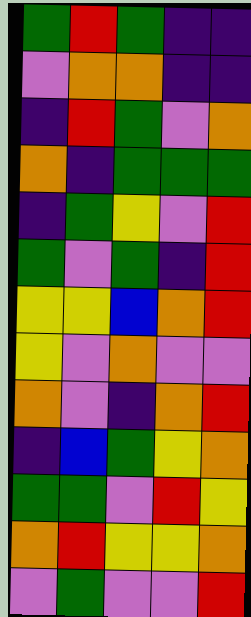[["green", "red", "green", "indigo", "indigo"], ["violet", "orange", "orange", "indigo", "indigo"], ["indigo", "red", "green", "violet", "orange"], ["orange", "indigo", "green", "green", "green"], ["indigo", "green", "yellow", "violet", "red"], ["green", "violet", "green", "indigo", "red"], ["yellow", "yellow", "blue", "orange", "red"], ["yellow", "violet", "orange", "violet", "violet"], ["orange", "violet", "indigo", "orange", "red"], ["indigo", "blue", "green", "yellow", "orange"], ["green", "green", "violet", "red", "yellow"], ["orange", "red", "yellow", "yellow", "orange"], ["violet", "green", "violet", "violet", "red"]]